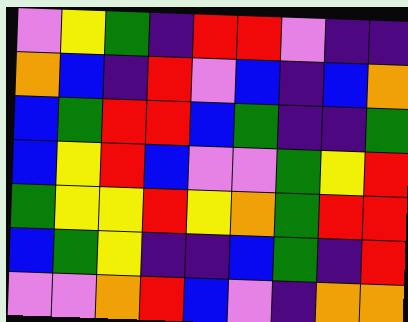[["violet", "yellow", "green", "indigo", "red", "red", "violet", "indigo", "indigo"], ["orange", "blue", "indigo", "red", "violet", "blue", "indigo", "blue", "orange"], ["blue", "green", "red", "red", "blue", "green", "indigo", "indigo", "green"], ["blue", "yellow", "red", "blue", "violet", "violet", "green", "yellow", "red"], ["green", "yellow", "yellow", "red", "yellow", "orange", "green", "red", "red"], ["blue", "green", "yellow", "indigo", "indigo", "blue", "green", "indigo", "red"], ["violet", "violet", "orange", "red", "blue", "violet", "indigo", "orange", "orange"]]